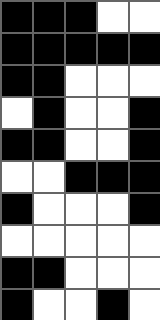[["black", "black", "black", "white", "white"], ["black", "black", "black", "black", "black"], ["black", "black", "white", "white", "white"], ["white", "black", "white", "white", "black"], ["black", "black", "white", "white", "black"], ["white", "white", "black", "black", "black"], ["black", "white", "white", "white", "black"], ["white", "white", "white", "white", "white"], ["black", "black", "white", "white", "white"], ["black", "white", "white", "black", "white"]]